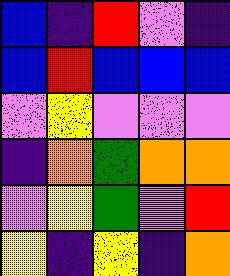[["blue", "indigo", "red", "violet", "indigo"], ["blue", "red", "blue", "blue", "blue"], ["violet", "yellow", "violet", "violet", "violet"], ["indigo", "orange", "green", "orange", "orange"], ["violet", "yellow", "green", "violet", "red"], ["yellow", "indigo", "yellow", "indigo", "orange"]]